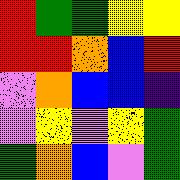[["red", "green", "green", "yellow", "yellow"], ["red", "red", "orange", "blue", "red"], ["violet", "orange", "blue", "blue", "indigo"], ["violet", "yellow", "violet", "yellow", "green"], ["green", "orange", "blue", "violet", "green"]]